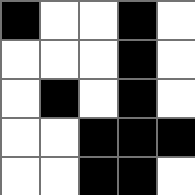[["black", "white", "white", "black", "white"], ["white", "white", "white", "black", "white"], ["white", "black", "white", "black", "white"], ["white", "white", "black", "black", "black"], ["white", "white", "black", "black", "white"]]